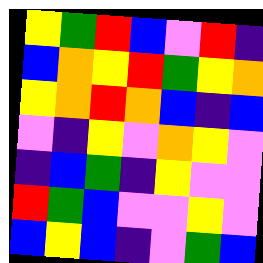[["yellow", "green", "red", "blue", "violet", "red", "indigo"], ["blue", "orange", "yellow", "red", "green", "yellow", "orange"], ["yellow", "orange", "red", "orange", "blue", "indigo", "blue"], ["violet", "indigo", "yellow", "violet", "orange", "yellow", "violet"], ["indigo", "blue", "green", "indigo", "yellow", "violet", "violet"], ["red", "green", "blue", "violet", "violet", "yellow", "violet"], ["blue", "yellow", "blue", "indigo", "violet", "green", "blue"]]